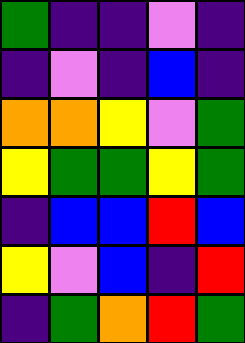[["green", "indigo", "indigo", "violet", "indigo"], ["indigo", "violet", "indigo", "blue", "indigo"], ["orange", "orange", "yellow", "violet", "green"], ["yellow", "green", "green", "yellow", "green"], ["indigo", "blue", "blue", "red", "blue"], ["yellow", "violet", "blue", "indigo", "red"], ["indigo", "green", "orange", "red", "green"]]